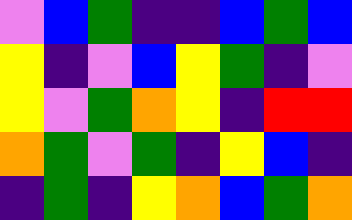[["violet", "blue", "green", "indigo", "indigo", "blue", "green", "blue"], ["yellow", "indigo", "violet", "blue", "yellow", "green", "indigo", "violet"], ["yellow", "violet", "green", "orange", "yellow", "indigo", "red", "red"], ["orange", "green", "violet", "green", "indigo", "yellow", "blue", "indigo"], ["indigo", "green", "indigo", "yellow", "orange", "blue", "green", "orange"]]